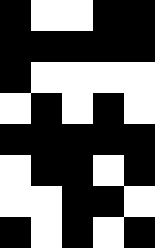[["black", "white", "white", "black", "black"], ["black", "black", "black", "black", "black"], ["black", "white", "white", "white", "white"], ["white", "black", "white", "black", "white"], ["black", "black", "black", "black", "black"], ["white", "black", "black", "white", "black"], ["white", "white", "black", "black", "white"], ["black", "white", "black", "white", "black"]]